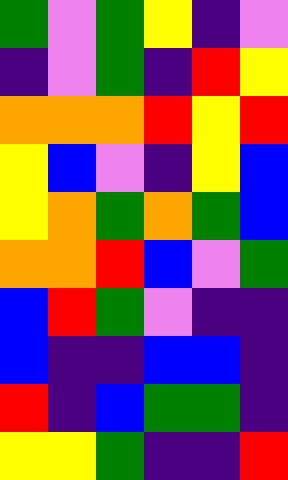[["green", "violet", "green", "yellow", "indigo", "violet"], ["indigo", "violet", "green", "indigo", "red", "yellow"], ["orange", "orange", "orange", "red", "yellow", "red"], ["yellow", "blue", "violet", "indigo", "yellow", "blue"], ["yellow", "orange", "green", "orange", "green", "blue"], ["orange", "orange", "red", "blue", "violet", "green"], ["blue", "red", "green", "violet", "indigo", "indigo"], ["blue", "indigo", "indigo", "blue", "blue", "indigo"], ["red", "indigo", "blue", "green", "green", "indigo"], ["yellow", "yellow", "green", "indigo", "indigo", "red"]]